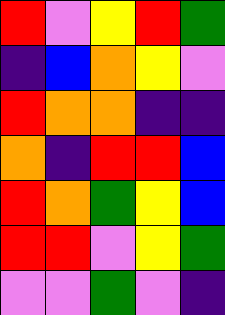[["red", "violet", "yellow", "red", "green"], ["indigo", "blue", "orange", "yellow", "violet"], ["red", "orange", "orange", "indigo", "indigo"], ["orange", "indigo", "red", "red", "blue"], ["red", "orange", "green", "yellow", "blue"], ["red", "red", "violet", "yellow", "green"], ["violet", "violet", "green", "violet", "indigo"]]